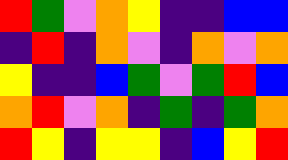[["red", "green", "violet", "orange", "yellow", "indigo", "indigo", "blue", "blue"], ["indigo", "red", "indigo", "orange", "violet", "indigo", "orange", "violet", "orange"], ["yellow", "indigo", "indigo", "blue", "green", "violet", "green", "red", "blue"], ["orange", "red", "violet", "orange", "indigo", "green", "indigo", "green", "orange"], ["red", "yellow", "indigo", "yellow", "yellow", "indigo", "blue", "yellow", "red"]]